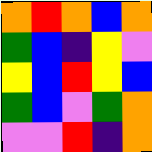[["orange", "red", "orange", "blue", "orange"], ["green", "blue", "indigo", "yellow", "violet"], ["yellow", "blue", "red", "yellow", "blue"], ["green", "blue", "violet", "green", "orange"], ["violet", "violet", "red", "indigo", "orange"]]